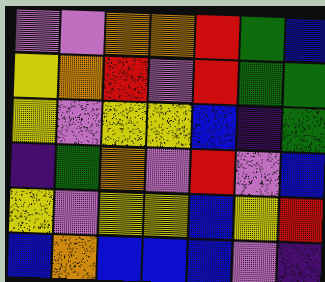[["violet", "violet", "orange", "orange", "red", "green", "blue"], ["yellow", "orange", "red", "violet", "red", "green", "green"], ["yellow", "violet", "yellow", "yellow", "blue", "indigo", "green"], ["indigo", "green", "orange", "violet", "red", "violet", "blue"], ["yellow", "violet", "yellow", "yellow", "blue", "yellow", "red"], ["blue", "orange", "blue", "blue", "blue", "violet", "indigo"]]